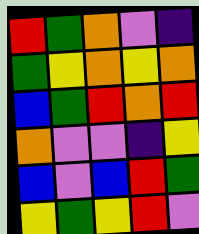[["red", "green", "orange", "violet", "indigo"], ["green", "yellow", "orange", "yellow", "orange"], ["blue", "green", "red", "orange", "red"], ["orange", "violet", "violet", "indigo", "yellow"], ["blue", "violet", "blue", "red", "green"], ["yellow", "green", "yellow", "red", "violet"]]